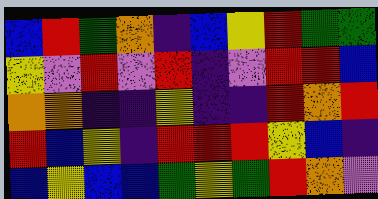[["blue", "red", "green", "orange", "indigo", "blue", "yellow", "red", "green", "green"], ["yellow", "violet", "red", "violet", "red", "indigo", "violet", "red", "red", "blue"], ["orange", "orange", "indigo", "indigo", "yellow", "indigo", "indigo", "red", "orange", "red"], ["red", "blue", "yellow", "indigo", "red", "red", "red", "yellow", "blue", "indigo"], ["blue", "yellow", "blue", "blue", "green", "yellow", "green", "red", "orange", "violet"]]